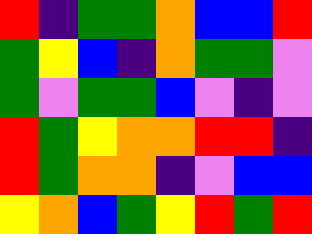[["red", "indigo", "green", "green", "orange", "blue", "blue", "red"], ["green", "yellow", "blue", "indigo", "orange", "green", "green", "violet"], ["green", "violet", "green", "green", "blue", "violet", "indigo", "violet"], ["red", "green", "yellow", "orange", "orange", "red", "red", "indigo"], ["red", "green", "orange", "orange", "indigo", "violet", "blue", "blue"], ["yellow", "orange", "blue", "green", "yellow", "red", "green", "red"]]